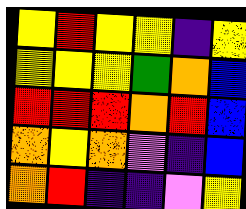[["yellow", "red", "yellow", "yellow", "indigo", "yellow"], ["yellow", "yellow", "yellow", "green", "orange", "blue"], ["red", "red", "red", "orange", "red", "blue"], ["orange", "yellow", "orange", "violet", "indigo", "blue"], ["orange", "red", "indigo", "indigo", "violet", "yellow"]]